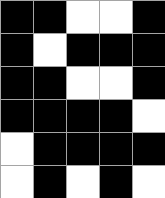[["black", "black", "white", "white", "black"], ["black", "white", "black", "black", "black"], ["black", "black", "white", "white", "black"], ["black", "black", "black", "black", "white"], ["white", "black", "black", "black", "black"], ["white", "black", "white", "black", "white"]]